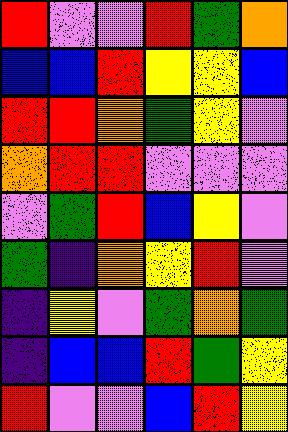[["red", "violet", "violet", "red", "green", "orange"], ["blue", "blue", "red", "yellow", "yellow", "blue"], ["red", "red", "orange", "green", "yellow", "violet"], ["orange", "red", "red", "violet", "violet", "violet"], ["violet", "green", "red", "blue", "yellow", "violet"], ["green", "indigo", "orange", "yellow", "red", "violet"], ["indigo", "yellow", "violet", "green", "orange", "green"], ["indigo", "blue", "blue", "red", "green", "yellow"], ["red", "violet", "violet", "blue", "red", "yellow"]]